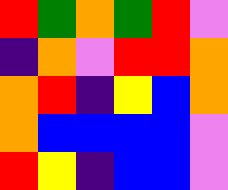[["red", "green", "orange", "green", "red", "violet"], ["indigo", "orange", "violet", "red", "red", "orange"], ["orange", "red", "indigo", "yellow", "blue", "orange"], ["orange", "blue", "blue", "blue", "blue", "violet"], ["red", "yellow", "indigo", "blue", "blue", "violet"]]